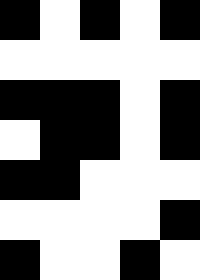[["black", "white", "black", "white", "black"], ["white", "white", "white", "white", "white"], ["black", "black", "black", "white", "black"], ["white", "black", "black", "white", "black"], ["black", "black", "white", "white", "white"], ["white", "white", "white", "white", "black"], ["black", "white", "white", "black", "white"]]